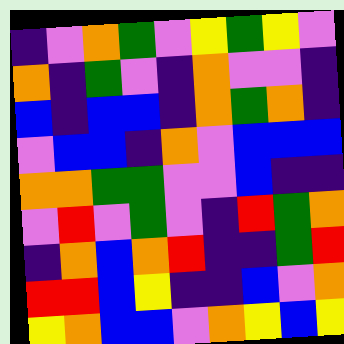[["indigo", "violet", "orange", "green", "violet", "yellow", "green", "yellow", "violet"], ["orange", "indigo", "green", "violet", "indigo", "orange", "violet", "violet", "indigo"], ["blue", "indigo", "blue", "blue", "indigo", "orange", "green", "orange", "indigo"], ["violet", "blue", "blue", "indigo", "orange", "violet", "blue", "blue", "blue"], ["orange", "orange", "green", "green", "violet", "violet", "blue", "indigo", "indigo"], ["violet", "red", "violet", "green", "violet", "indigo", "red", "green", "orange"], ["indigo", "orange", "blue", "orange", "red", "indigo", "indigo", "green", "red"], ["red", "red", "blue", "yellow", "indigo", "indigo", "blue", "violet", "orange"], ["yellow", "orange", "blue", "blue", "violet", "orange", "yellow", "blue", "yellow"]]